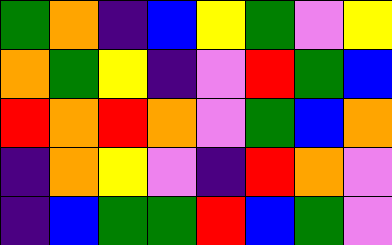[["green", "orange", "indigo", "blue", "yellow", "green", "violet", "yellow"], ["orange", "green", "yellow", "indigo", "violet", "red", "green", "blue"], ["red", "orange", "red", "orange", "violet", "green", "blue", "orange"], ["indigo", "orange", "yellow", "violet", "indigo", "red", "orange", "violet"], ["indigo", "blue", "green", "green", "red", "blue", "green", "violet"]]